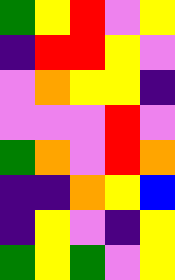[["green", "yellow", "red", "violet", "yellow"], ["indigo", "red", "red", "yellow", "violet"], ["violet", "orange", "yellow", "yellow", "indigo"], ["violet", "violet", "violet", "red", "violet"], ["green", "orange", "violet", "red", "orange"], ["indigo", "indigo", "orange", "yellow", "blue"], ["indigo", "yellow", "violet", "indigo", "yellow"], ["green", "yellow", "green", "violet", "yellow"]]